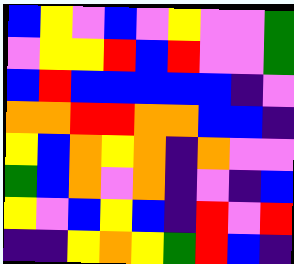[["blue", "yellow", "violet", "blue", "violet", "yellow", "violet", "violet", "green"], ["violet", "yellow", "yellow", "red", "blue", "red", "violet", "violet", "green"], ["blue", "red", "blue", "blue", "blue", "blue", "blue", "indigo", "violet"], ["orange", "orange", "red", "red", "orange", "orange", "blue", "blue", "indigo"], ["yellow", "blue", "orange", "yellow", "orange", "indigo", "orange", "violet", "violet"], ["green", "blue", "orange", "violet", "orange", "indigo", "violet", "indigo", "blue"], ["yellow", "violet", "blue", "yellow", "blue", "indigo", "red", "violet", "red"], ["indigo", "indigo", "yellow", "orange", "yellow", "green", "red", "blue", "indigo"]]